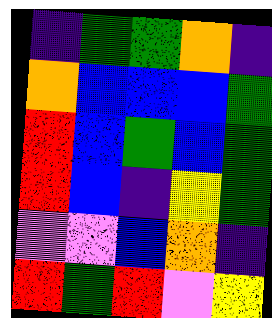[["indigo", "green", "green", "orange", "indigo"], ["orange", "blue", "blue", "blue", "green"], ["red", "blue", "green", "blue", "green"], ["red", "blue", "indigo", "yellow", "green"], ["violet", "violet", "blue", "orange", "indigo"], ["red", "green", "red", "violet", "yellow"]]